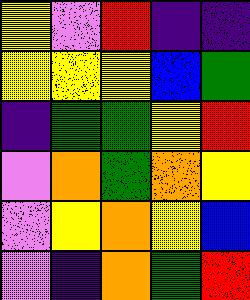[["yellow", "violet", "red", "indigo", "indigo"], ["yellow", "yellow", "yellow", "blue", "green"], ["indigo", "green", "green", "yellow", "red"], ["violet", "orange", "green", "orange", "yellow"], ["violet", "yellow", "orange", "yellow", "blue"], ["violet", "indigo", "orange", "green", "red"]]